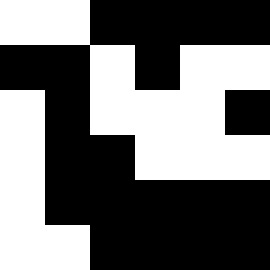[["white", "white", "black", "black", "black", "black"], ["black", "black", "white", "black", "white", "white"], ["white", "black", "white", "white", "white", "black"], ["white", "black", "black", "white", "white", "white"], ["white", "black", "black", "black", "black", "black"], ["white", "white", "black", "black", "black", "black"]]